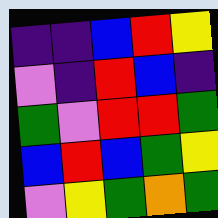[["indigo", "indigo", "blue", "red", "yellow"], ["violet", "indigo", "red", "blue", "indigo"], ["green", "violet", "red", "red", "green"], ["blue", "red", "blue", "green", "yellow"], ["violet", "yellow", "green", "orange", "green"]]